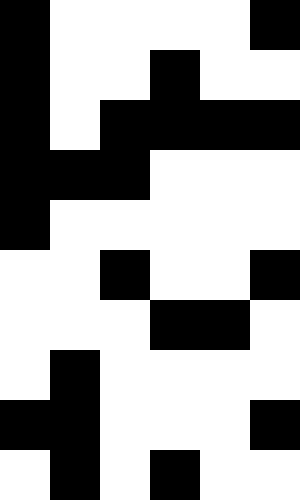[["black", "white", "white", "white", "white", "black"], ["black", "white", "white", "black", "white", "white"], ["black", "white", "black", "black", "black", "black"], ["black", "black", "black", "white", "white", "white"], ["black", "white", "white", "white", "white", "white"], ["white", "white", "black", "white", "white", "black"], ["white", "white", "white", "black", "black", "white"], ["white", "black", "white", "white", "white", "white"], ["black", "black", "white", "white", "white", "black"], ["white", "black", "white", "black", "white", "white"]]